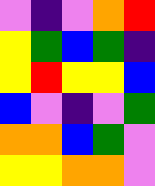[["violet", "indigo", "violet", "orange", "red"], ["yellow", "green", "blue", "green", "indigo"], ["yellow", "red", "yellow", "yellow", "blue"], ["blue", "violet", "indigo", "violet", "green"], ["orange", "orange", "blue", "green", "violet"], ["yellow", "yellow", "orange", "orange", "violet"]]